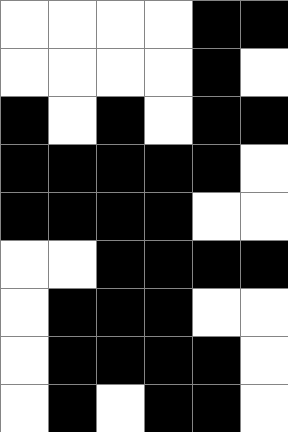[["white", "white", "white", "white", "black", "black"], ["white", "white", "white", "white", "black", "white"], ["black", "white", "black", "white", "black", "black"], ["black", "black", "black", "black", "black", "white"], ["black", "black", "black", "black", "white", "white"], ["white", "white", "black", "black", "black", "black"], ["white", "black", "black", "black", "white", "white"], ["white", "black", "black", "black", "black", "white"], ["white", "black", "white", "black", "black", "white"]]